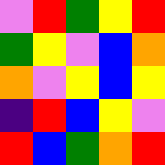[["violet", "red", "green", "yellow", "red"], ["green", "yellow", "violet", "blue", "orange"], ["orange", "violet", "yellow", "blue", "yellow"], ["indigo", "red", "blue", "yellow", "violet"], ["red", "blue", "green", "orange", "red"]]